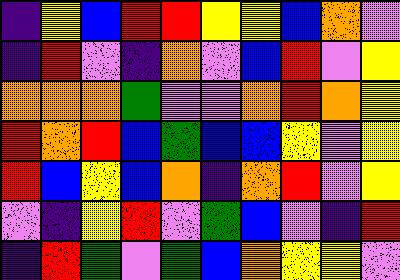[["indigo", "yellow", "blue", "red", "red", "yellow", "yellow", "blue", "orange", "violet"], ["indigo", "red", "violet", "indigo", "orange", "violet", "blue", "red", "violet", "yellow"], ["orange", "orange", "orange", "green", "violet", "violet", "orange", "red", "orange", "yellow"], ["red", "orange", "red", "blue", "green", "blue", "blue", "yellow", "violet", "yellow"], ["red", "blue", "yellow", "blue", "orange", "indigo", "orange", "red", "violet", "yellow"], ["violet", "indigo", "yellow", "red", "violet", "green", "blue", "violet", "indigo", "red"], ["indigo", "red", "green", "violet", "green", "blue", "orange", "yellow", "yellow", "violet"]]